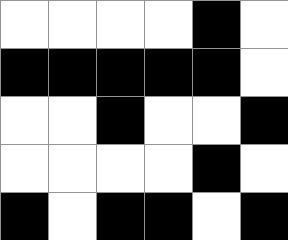[["white", "white", "white", "white", "black", "white"], ["black", "black", "black", "black", "black", "white"], ["white", "white", "black", "white", "white", "black"], ["white", "white", "white", "white", "black", "white"], ["black", "white", "black", "black", "white", "black"]]